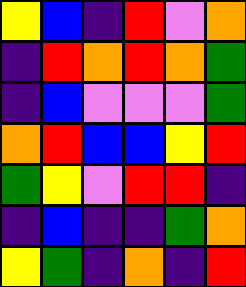[["yellow", "blue", "indigo", "red", "violet", "orange"], ["indigo", "red", "orange", "red", "orange", "green"], ["indigo", "blue", "violet", "violet", "violet", "green"], ["orange", "red", "blue", "blue", "yellow", "red"], ["green", "yellow", "violet", "red", "red", "indigo"], ["indigo", "blue", "indigo", "indigo", "green", "orange"], ["yellow", "green", "indigo", "orange", "indigo", "red"]]